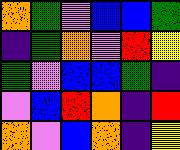[["orange", "green", "violet", "blue", "blue", "green"], ["indigo", "green", "orange", "violet", "red", "yellow"], ["green", "violet", "blue", "blue", "green", "indigo"], ["violet", "blue", "red", "orange", "indigo", "red"], ["orange", "violet", "blue", "orange", "indigo", "yellow"]]